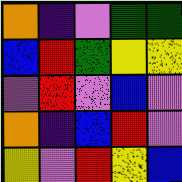[["orange", "indigo", "violet", "green", "green"], ["blue", "red", "green", "yellow", "yellow"], ["violet", "red", "violet", "blue", "violet"], ["orange", "indigo", "blue", "red", "violet"], ["yellow", "violet", "red", "yellow", "blue"]]